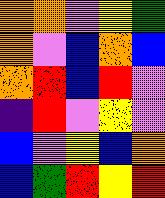[["orange", "orange", "violet", "yellow", "green"], ["orange", "violet", "blue", "orange", "blue"], ["orange", "red", "blue", "red", "violet"], ["indigo", "red", "violet", "yellow", "violet"], ["blue", "violet", "yellow", "blue", "orange"], ["blue", "green", "red", "yellow", "red"]]